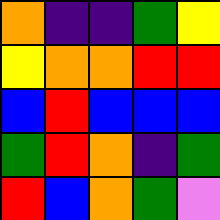[["orange", "indigo", "indigo", "green", "yellow"], ["yellow", "orange", "orange", "red", "red"], ["blue", "red", "blue", "blue", "blue"], ["green", "red", "orange", "indigo", "green"], ["red", "blue", "orange", "green", "violet"]]